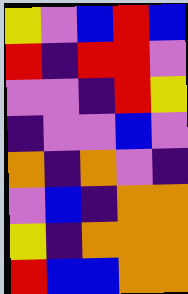[["yellow", "violet", "blue", "red", "blue"], ["red", "indigo", "red", "red", "violet"], ["violet", "violet", "indigo", "red", "yellow"], ["indigo", "violet", "violet", "blue", "violet"], ["orange", "indigo", "orange", "violet", "indigo"], ["violet", "blue", "indigo", "orange", "orange"], ["yellow", "indigo", "orange", "orange", "orange"], ["red", "blue", "blue", "orange", "orange"]]